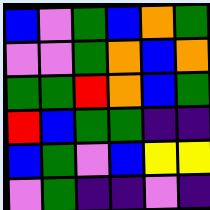[["blue", "violet", "green", "blue", "orange", "green"], ["violet", "violet", "green", "orange", "blue", "orange"], ["green", "green", "red", "orange", "blue", "green"], ["red", "blue", "green", "green", "indigo", "indigo"], ["blue", "green", "violet", "blue", "yellow", "yellow"], ["violet", "green", "indigo", "indigo", "violet", "indigo"]]